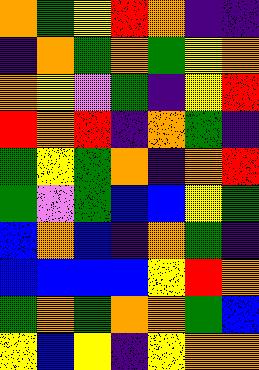[["orange", "green", "yellow", "red", "orange", "indigo", "indigo"], ["indigo", "orange", "green", "orange", "green", "yellow", "orange"], ["orange", "yellow", "violet", "green", "indigo", "yellow", "red"], ["red", "orange", "red", "indigo", "orange", "green", "indigo"], ["green", "yellow", "green", "orange", "indigo", "orange", "red"], ["green", "violet", "green", "blue", "blue", "yellow", "green"], ["blue", "orange", "blue", "indigo", "orange", "green", "indigo"], ["blue", "blue", "blue", "blue", "yellow", "red", "orange"], ["green", "orange", "green", "orange", "orange", "green", "blue"], ["yellow", "blue", "yellow", "indigo", "yellow", "orange", "orange"]]